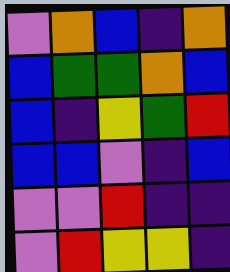[["violet", "orange", "blue", "indigo", "orange"], ["blue", "green", "green", "orange", "blue"], ["blue", "indigo", "yellow", "green", "red"], ["blue", "blue", "violet", "indigo", "blue"], ["violet", "violet", "red", "indigo", "indigo"], ["violet", "red", "yellow", "yellow", "indigo"]]